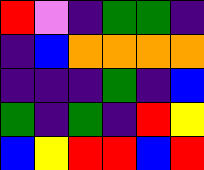[["red", "violet", "indigo", "green", "green", "indigo"], ["indigo", "blue", "orange", "orange", "orange", "orange"], ["indigo", "indigo", "indigo", "green", "indigo", "blue"], ["green", "indigo", "green", "indigo", "red", "yellow"], ["blue", "yellow", "red", "red", "blue", "red"]]